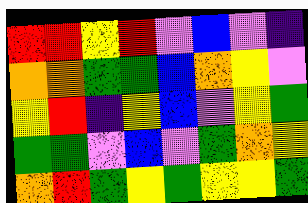[["red", "red", "yellow", "red", "violet", "blue", "violet", "indigo"], ["orange", "orange", "green", "green", "blue", "orange", "yellow", "violet"], ["yellow", "red", "indigo", "yellow", "blue", "violet", "yellow", "green"], ["green", "green", "violet", "blue", "violet", "green", "orange", "yellow"], ["orange", "red", "green", "yellow", "green", "yellow", "yellow", "green"]]